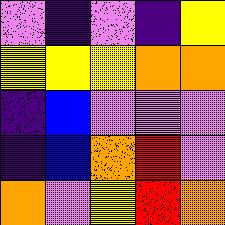[["violet", "indigo", "violet", "indigo", "yellow"], ["yellow", "yellow", "yellow", "orange", "orange"], ["indigo", "blue", "violet", "violet", "violet"], ["indigo", "blue", "orange", "red", "violet"], ["orange", "violet", "yellow", "red", "orange"]]